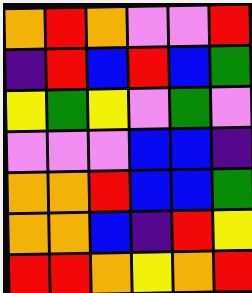[["orange", "red", "orange", "violet", "violet", "red"], ["indigo", "red", "blue", "red", "blue", "green"], ["yellow", "green", "yellow", "violet", "green", "violet"], ["violet", "violet", "violet", "blue", "blue", "indigo"], ["orange", "orange", "red", "blue", "blue", "green"], ["orange", "orange", "blue", "indigo", "red", "yellow"], ["red", "red", "orange", "yellow", "orange", "red"]]